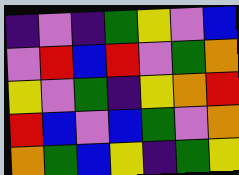[["indigo", "violet", "indigo", "green", "yellow", "violet", "blue"], ["violet", "red", "blue", "red", "violet", "green", "orange"], ["yellow", "violet", "green", "indigo", "yellow", "orange", "red"], ["red", "blue", "violet", "blue", "green", "violet", "orange"], ["orange", "green", "blue", "yellow", "indigo", "green", "yellow"]]